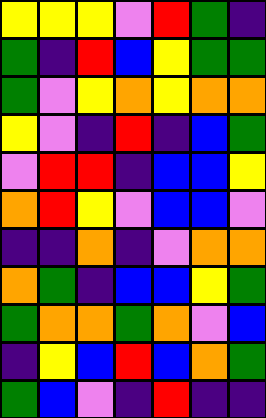[["yellow", "yellow", "yellow", "violet", "red", "green", "indigo"], ["green", "indigo", "red", "blue", "yellow", "green", "green"], ["green", "violet", "yellow", "orange", "yellow", "orange", "orange"], ["yellow", "violet", "indigo", "red", "indigo", "blue", "green"], ["violet", "red", "red", "indigo", "blue", "blue", "yellow"], ["orange", "red", "yellow", "violet", "blue", "blue", "violet"], ["indigo", "indigo", "orange", "indigo", "violet", "orange", "orange"], ["orange", "green", "indigo", "blue", "blue", "yellow", "green"], ["green", "orange", "orange", "green", "orange", "violet", "blue"], ["indigo", "yellow", "blue", "red", "blue", "orange", "green"], ["green", "blue", "violet", "indigo", "red", "indigo", "indigo"]]